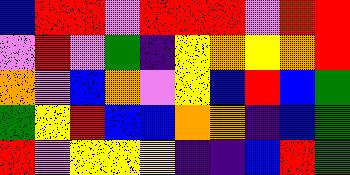[["blue", "red", "red", "violet", "red", "red", "red", "violet", "red", "red"], ["violet", "red", "violet", "green", "indigo", "yellow", "orange", "yellow", "orange", "red"], ["orange", "violet", "blue", "orange", "violet", "yellow", "blue", "red", "blue", "green"], ["green", "yellow", "red", "blue", "blue", "orange", "orange", "indigo", "blue", "green"], ["red", "violet", "yellow", "yellow", "yellow", "indigo", "indigo", "blue", "red", "green"]]